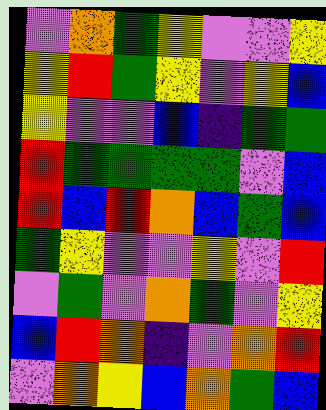[["violet", "orange", "green", "yellow", "violet", "violet", "yellow"], ["yellow", "red", "green", "yellow", "violet", "yellow", "blue"], ["yellow", "violet", "violet", "blue", "indigo", "green", "green"], ["red", "green", "green", "green", "green", "violet", "blue"], ["red", "blue", "red", "orange", "blue", "green", "blue"], ["green", "yellow", "violet", "violet", "yellow", "violet", "red"], ["violet", "green", "violet", "orange", "green", "violet", "yellow"], ["blue", "red", "orange", "indigo", "violet", "orange", "red"], ["violet", "orange", "yellow", "blue", "orange", "green", "blue"]]